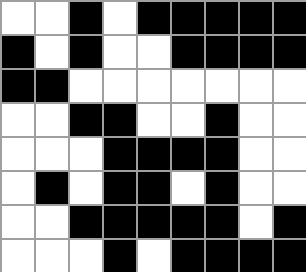[["white", "white", "black", "white", "black", "black", "black", "black", "black"], ["black", "white", "black", "white", "white", "black", "black", "black", "black"], ["black", "black", "white", "white", "white", "white", "white", "white", "white"], ["white", "white", "black", "black", "white", "white", "black", "white", "white"], ["white", "white", "white", "black", "black", "black", "black", "white", "white"], ["white", "black", "white", "black", "black", "white", "black", "white", "white"], ["white", "white", "black", "black", "black", "black", "black", "white", "black"], ["white", "white", "white", "black", "white", "black", "black", "black", "black"]]